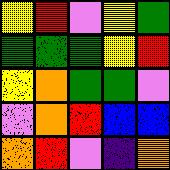[["yellow", "red", "violet", "yellow", "green"], ["green", "green", "green", "yellow", "red"], ["yellow", "orange", "green", "green", "violet"], ["violet", "orange", "red", "blue", "blue"], ["orange", "red", "violet", "indigo", "orange"]]